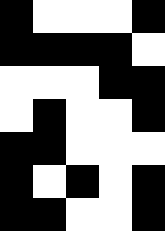[["black", "white", "white", "white", "black"], ["black", "black", "black", "black", "white"], ["white", "white", "white", "black", "black"], ["white", "black", "white", "white", "black"], ["black", "black", "white", "white", "white"], ["black", "white", "black", "white", "black"], ["black", "black", "white", "white", "black"]]